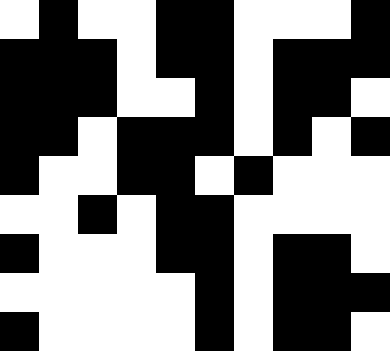[["white", "black", "white", "white", "black", "black", "white", "white", "white", "black"], ["black", "black", "black", "white", "black", "black", "white", "black", "black", "black"], ["black", "black", "black", "white", "white", "black", "white", "black", "black", "white"], ["black", "black", "white", "black", "black", "black", "white", "black", "white", "black"], ["black", "white", "white", "black", "black", "white", "black", "white", "white", "white"], ["white", "white", "black", "white", "black", "black", "white", "white", "white", "white"], ["black", "white", "white", "white", "black", "black", "white", "black", "black", "white"], ["white", "white", "white", "white", "white", "black", "white", "black", "black", "black"], ["black", "white", "white", "white", "white", "black", "white", "black", "black", "white"]]